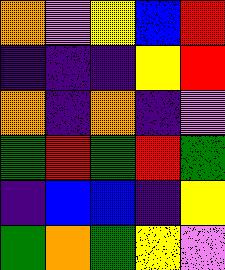[["orange", "violet", "yellow", "blue", "red"], ["indigo", "indigo", "indigo", "yellow", "red"], ["orange", "indigo", "orange", "indigo", "violet"], ["green", "red", "green", "red", "green"], ["indigo", "blue", "blue", "indigo", "yellow"], ["green", "orange", "green", "yellow", "violet"]]